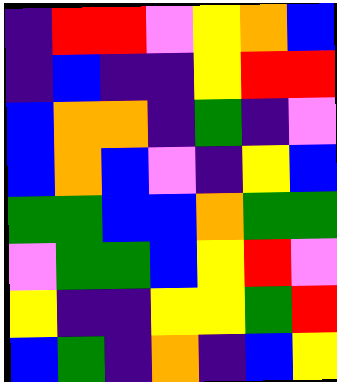[["indigo", "red", "red", "violet", "yellow", "orange", "blue"], ["indigo", "blue", "indigo", "indigo", "yellow", "red", "red"], ["blue", "orange", "orange", "indigo", "green", "indigo", "violet"], ["blue", "orange", "blue", "violet", "indigo", "yellow", "blue"], ["green", "green", "blue", "blue", "orange", "green", "green"], ["violet", "green", "green", "blue", "yellow", "red", "violet"], ["yellow", "indigo", "indigo", "yellow", "yellow", "green", "red"], ["blue", "green", "indigo", "orange", "indigo", "blue", "yellow"]]